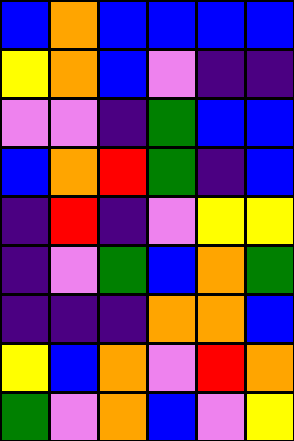[["blue", "orange", "blue", "blue", "blue", "blue"], ["yellow", "orange", "blue", "violet", "indigo", "indigo"], ["violet", "violet", "indigo", "green", "blue", "blue"], ["blue", "orange", "red", "green", "indigo", "blue"], ["indigo", "red", "indigo", "violet", "yellow", "yellow"], ["indigo", "violet", "green", "blue", "orange", "green"], ["indigo", "indigo", "indigo", "orange", "orange", "blue"], ["yellow", "blue", "orange", "violet", "red", "orange"], ["green", "violet", "orange", "blue", "violet", "yellow"]]